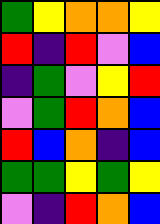[["green", "yellow", "orange", "orange", "yellow"], ["red", "indigo", "red", "violet", "blue"], ["indigo", "green", "violet", "yellow", "red"], ["violet", "green", "red", "orange", "blue"], ["red", "blue", "orange", "indigo", "blue"], ["green", "green", "yellow", "green", "yellow"], ["violet", "indigo", "red", "orange", "blue"]]